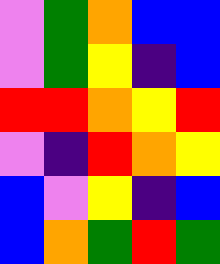[["violet", "green", "orange", "blue", "blue"], ["violet", "green", "yellow", "indigo", "blue"], ["red", "red", "orange", "yellow", "red"], ["violet", "indigo", "red", "orange", "yellow"], ["blue", "violet", "yellow", "indigo", "blue"], ["blue", "orange", "green", "red", "green"]]